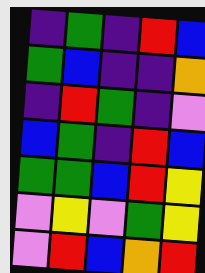[["indigo", "green", "indigo", "red", "blue"], ["green", "blue", "indigo", "indigo", "orange"], ["indigo", "red", "green", "indigo", "violet"], ["blue", "green", "indigo", "red", "blue"], ["green", "green", "blue", "red", "yellow"], ["violet", "yellow", "violet", "green", "yellow"], ["violet", "red", "blue", "orange", "red"]]